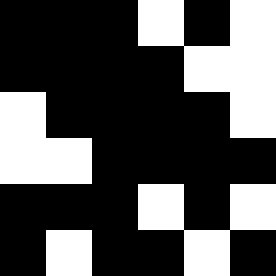[["black", "black", "black", "white", "black", "white"], ["black", "black", "black", "black", "white", "white"], ["white", "black", "black", "black", "black", "white"], ["white", "white", "black", "black", "black", "black"], ["black", "black", "black", "white", "black", "white"], ["black", "white", "black", "black", "white", "black"]]